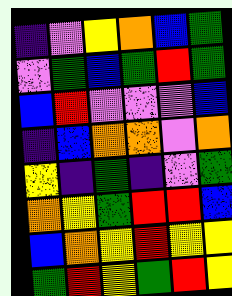[["indigo", "violet", "yellow", "orange", "blue", "green"], ["violet", "green", "blue", "green", "red", "green"], ["blue", "red", "violet", "violet", "violet", "blue"], ["indigo", "blue", "orange", "orange", "violet", "orange"], ["yellow", "indigo", "green", "indigo", "violet", "green"], ["orange", "yellow", "green", "red", "red", "blue"], ["blue", "orange", "yellow", "red", "yellow", "yellow"], ["green", "red", "yellow", "green", "red", "yellow"]]